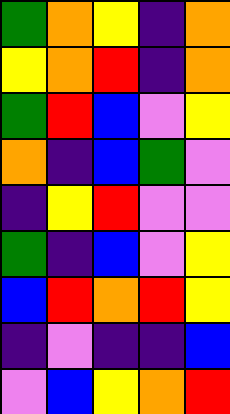[["green", "orange", "yellow", "indigo", "orange"], ["yellow", "orange", "red", "indigo", "orange"], ["green", "red", "blue", "violet", "yellow"], ["orange", "indigo", "blue", "green", "violet"], ["indigo", "yellow", "red", "violet", "violet"], ["green", "indigo", "blue", "violet", "yellow"], ["blue", "red", "orange", "red", "yellow"], ["indigo", "violet", "indigo", "indigo", "blue"], ["violet", "blue", "yellow", "orange", "red"]]